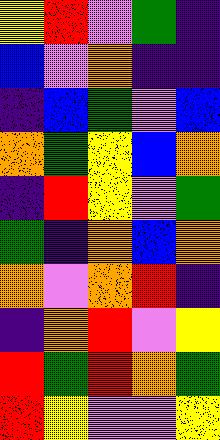[["yellow", "red", "violet", "green", "indigo"], ["blue", "violet", "orange", "indigo", "indigo"], ["indigo", "blue", "green", "violet", "blue"], ["orange", "green", "yellow", "blue", "orange"], ["indigo", "red", "yellow", "violet", "green"], ["green", "indigo", "orange", "blue", "orange"], ["orange", "violet", "orange", "red", "indigo"], ["indigo", "orange", "red", "violet", "yellow"], ["red", "green", "red", "orange", "green"], ["red", "yellow", "violet", "violet", "yellow"]]